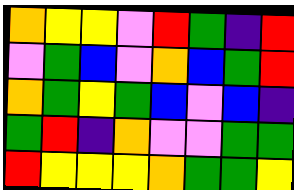[["orange", "yellow", "yellow", "violet", "red", "green", "indigo", "red"], ["violet", "green", "blue", "violet", "orange", "blue", "green", "red"], ["orange", "green", "yellow", "green", "blue", "violet", "blue", "indigo"], ["green", "red", "indigo", "orange", "violet", "violet", "green", "green"], ["red", "yellow", "yellow", "yellow", "orange", "green", "green", "yellow"]]